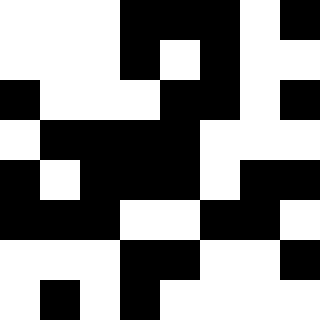[["white", "white", "white", "black", "black", "black", "white", "black"], ["white", "white", "white", "black", "white", "black", "white", "white"], ["black", "white", "white", "white", "black", "black", "white", "black"], ["white", "black", "black", "black", "black", "white", "white", "white"], ["black", "white", "black", "black", "black", "white", "black", "black"], ["black", "black", "black", "white", "white", "black", "black", "white"], ["white", "white", "white", "black", "black", "white", "white", "black"], ["white", "black", "white", "black", "white", "white", "white", "white"]]